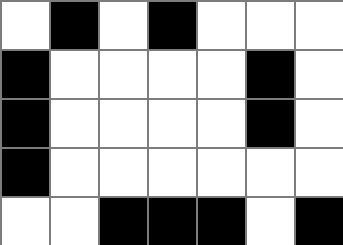[["white", "black", "white", "black", "white", "white", "white"], ["black", "white", "white", "white", "white", "black", "white"], ["black", "white", "white", "white", "white", "black", "white"], ["black", "white", "white", "white", "white", "white", "white"], ["white", "white", "black", "black", "black", "white", "black"]]